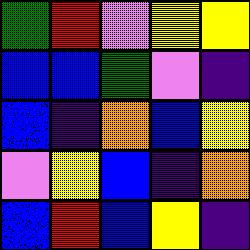[["green", "red", "violet", "yellow", "yellow"], ["blue", "blue", "green", "violet", "indigo"], ["blue", "indigo", "orange", "blue", "yellow"], ["violet", "yellow", "blue", "indigo", "orange"], ["blue", "red", "blue", "yellow", "indigo"]]